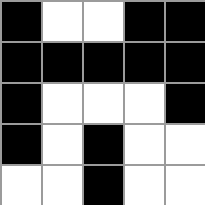[["black", "white", "white", "black", "black"], ["black", "black", "black", "black", "black"], ["black", "white", "white", "white", "black"], ["black", "white", "black", "white", "white"], ["white", "white", "black", "white", "white"]]